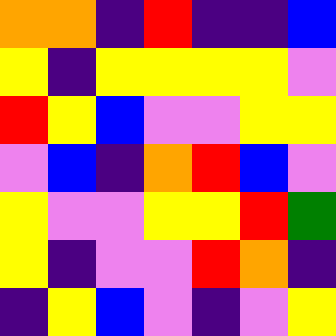[["orange", "orange", "indigo", "red", "indigo", "indigo", "blue"], ["yellow", "indigo", "yellow", "yellow", "yellow", "yellow", "violet"], ["red", "yellow", "blue", "violet", "violet", "yellow", "yellow"], ["violet", "blue", "indigo", "orange", "red", "blue", "violet"], ["yellow", "violet", "violet", "yellow", "yellow", "red", "green"], ["yellow", "indigo", "violet", "violet", "red", "orange", "indigo"], ["indigo", "yellow", "blue", "violet", "indigo", "violet", "yellow"]]